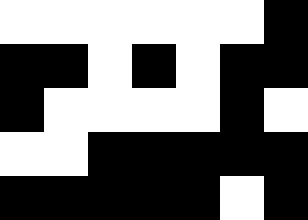[["white", "white", "white", "white", "white", "white", "black"], ["black", "black", "white", "black", "white", "black", "black"], ["black", "white", "white", "white", "white", "black", "white"], ["white", "white", "black", "black", "black", "black", "black"], ["black", "black", "black", "black", "black", "white", "black"]]